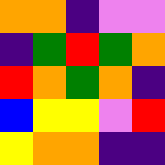[["orange", "orange", "indigo", "violet", "violet"], ["indigo", "green", "red", "green", "orange"], ["red", "orange", "green", "orange", "indigo"], ["blue", "yellow", "yellow", "violet", "red"], ["yellow", "orange", "orange", "indigo", "indigo"]]